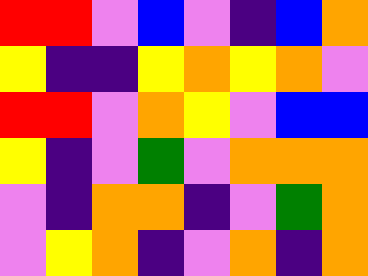[["red", "red", "violet", "blue", "violet", "indigo", "blue", "orange"], ["yellow", "indigo", "indigo", "yellow", "orange", "yellow", "orange", "violet"], ["red", "red", "violet", "orange", "yellow", "violet", "blue", "blue"], ["yellow", "indigo", "violet", "green", "violet", "orange", "orange", "orange"], ["violet", "indigo", "orange", "orange", "indigo", "violet", "green", "orange"], ["violet", "yellow", "orange", "indigo", "violet", "orange", "indigo", "orange"]]